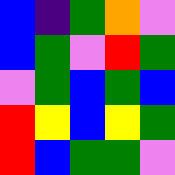[["blue", "indigo", "green", "orange", "violet"], ["blue", "green", "violet", "red", "green"], ["violet", "green", "blue", "green", "blue"], ["red", "yellow", "blue", "yellow", "green"], ["red", "blue", "green", "green", "violet"]]